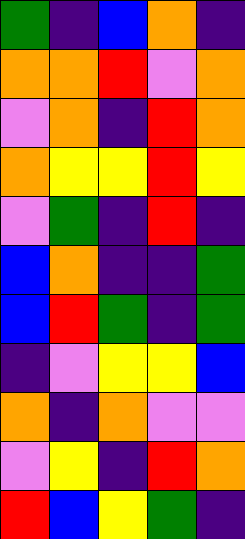[["green", "indigo", "blue", "orange", "indigo"], ["orange", "orange", "red", "violet", "orange"], ["violet", "orange", "indigo", "red", "orange"], ["orange", "yellow", "yellow", "red", "yellow"], ["violet", "green", "indigo", "red", "indigo"], ["blue", "orange", "indigo", "indigo", "green"], ["blue", "red", "green", "indigo", "green"], ["indigo", "violet", "yellow", "yellow", "blue"], ["orange", "indigo", "orange", "violet", "violet"], ["violet", "yellow", "indigo", "red", "orange"], ["red", "blue", "yellow", "green", "indigo"]]